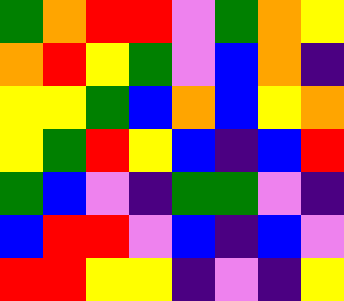[["green", "orange", "red", "red", "violet", "green", "orange", "yellow"], ["orange", "red", "yellow", "green", "violet", "blue", "orange", "indigo"], ["yellow", "yellow", "green", "blue", "orange", "blue", "yellow", "orange"], ["yellow", "green", "red", "yellow", "blue", "indigo", "blue", "red"], ["green", "blue", "violet", "indigo", "green", "green", "violet", "indigo"], ["blue", "red", "red", "violet", "blue", "indigo", "blue", "violet"], ["red", "red", "yellow", "yellow", "indigo", "violet", "indigo", "yellow"]]